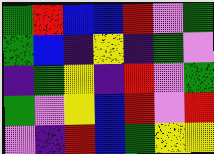[["green", "red", "blue", "blue", "red", "violet", "green"], ["green", "blue", "indigo", "yellow", "indigo", "green", "violet"], ["indigo", "green", "yellow", "indigo", "red", "violet", "green"], ["green", "violet", "yellow", "blue", "red", "violet", "red"], ["violet", "indigo", "red", "blue", "green", "yellow", "yellow"]]